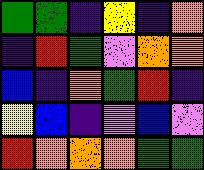[["green", "green", "indigo", "yellow", "indigo", "orange"], ["indigo", "red", "green", "violet", "orange", "orange"], ["blue", "indigo", "orange", "green", "red", "indigo"], ["yellow", "blue", "indigo", "violet", "blue", "violet"], ["red", "orange", "orange", "orange", "green", "green"]]